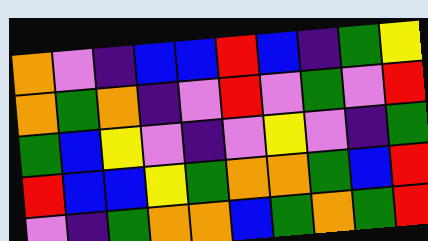[["orange", "violet", "indigo", "blue", "blue", "red", "blue", "indigo", "green", "yellow"], ["orange", "green", "orange", "indigo", "violet", "red", "violet", "green", "violet", "red"], ["green", "blue", "yellow", "violet", "indigo", "violet", "yellow", "violet", "indigo", "green"], ["red", "blue", "blue", "yellow", "green", "orange", "orange", "green", "blue", "red"], ["violet", "indigo", "green", "orange", "orange", "blue", "green", "orange", "green", "red"]]